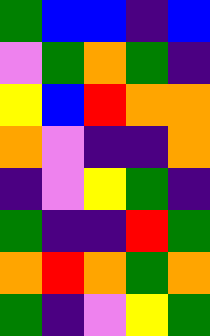[["green", "blue", "blue", "indigo", "blue"], ["violet", "green", "orange", "green", "indigo"], ["yellow", "blue", "red", "orange", "orange"], ["orange", "violet", "indigo", "indigo", "orange"], ["indigo", "violet", "yellow", "green", "indigo"], ["green", "indigo", "indigo", "red", "green"], ["orange", "red", "orange", "green", "orange"], ["green", "indigo", "violet", "yellow", "green"]]